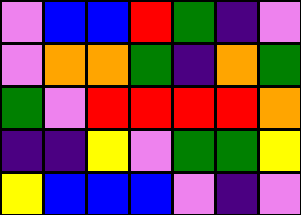[["violet", "blue", "blue", "red", "green", "indigo", "violet"], ["violet", "orange", "orange", "green", "indigo", "orange", "green"], ["green", "violet", "red", "red", "red", "red", "orange"], ["indigo", "indigo", "yellow", "violet", "green", "green", "yellow"], ["yellow", "blue", "blue", "blue", "violet", "indigo", "violet"]]